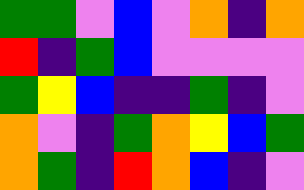[["green", "green", "violet", "blue", "violet", "orange", "indigo", "orange"], ["red", "indigo", "green", "blue", "violet", "violet", "violet", "violet"], ["green", "yellow", "blue", "indigo", "indigo", "green", "indigo", "violet"], ["orange", "violet", "indigo", "green", "orange", "yellow", "blue", "green"], ["orange", "green", "indigo", "red", "orange", "blue", "indigo", "violet"]]